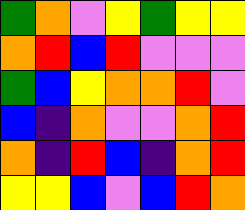[["green", "orange", "violet", "yellow", "green", "yellow", "yellow"], ["orange", "red", "blue", "red", "violet", "violet", "violet"], ["green", "blue", "yellow", "orange", "orange", "red", "violet"], ["blue", "indigo", "orange", "violet", "violet", "orange", "red"], ["orange", "indigo", "red", "blue", "indigo", "orange", "red"], ["yellow", "yellow", "blue", "violet", "blue", "red", "orange"]]